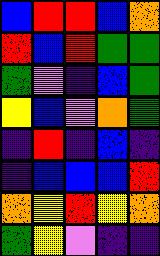[["blue", "red", "red", "blue", "orange"], ["red", "blue", "red", "green", "green"], ["green", "violet", "indigo", "blue", "green"], ["yellow", "blue", "violet", "orange", "green"], ["indigo", "red", "indigo", "blue", "indigo"], ["indigo", "blue", "blue", "blue", "red"], ["orange", "yellow", "red", "yellow", "orange"], ["green", "yellow", "violet", "indigo", "indigo"]]